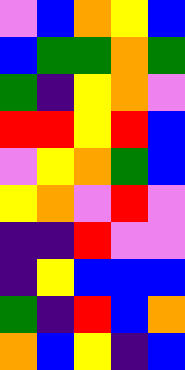[["violet", "blue", "orange", "yellow", "blue"], ["blue", "green", "green", "orange", "green"], ["green", "indigo", "yellow", "orange", "violet"], ["red", "red", "yellow", "red", "blue"], ["violet", "yellow", "orange", "green", "blue"], ["yellow", "orange", "violet", "red", "violet"], ["indigo", "indigo", "red", "violet", "violet"], ["indigo", "yellow", "blue", "blue", "blue"], ["green", "indigo", "red", "blue", "orange"], ["orange", "blue", "yellow", "indigo", "blue"]]